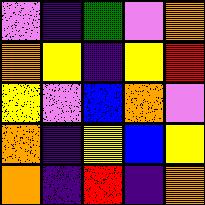[["violet", "indigo", "green", "violet", "orange"], ["orange", "yellow", "indigo", "yellow", "red"], ["yellow", "violet", "blue", "orange", "violet"], ["orange", "indigo", "yellow", "blue", "yellow"], ["orange", "indigo", "red", "indigo", "orange"]]